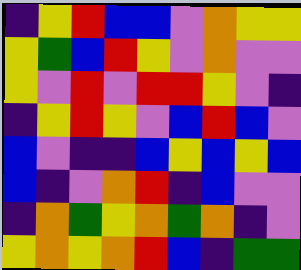[["indigo", "yellow", "red", "blue", "blue", "violet", "orange", "yellow", "yellow"], ["yellow", "green", "blue", "red", "yellow", "violet", "orange", "violet", "violet"], ["yellow", "violet", "red", "violet", "red", "red", "yellow", "violet", "indigo"], ["indigo", "yellow", "red", "yellow", "violet", "blue", "red", "blue", "violet"], ["blue", "violet", "indigo", "indigo", "blue", "yellow", "blue", "yellow", "blue"], ["blue", "indigo", "violet", "orange", "red", "indigo", "blue", "violet", "violet"], ["indigo", "orange", "green", "yellow", "orange", "green", "orange", "indigo", "violet"], ["yellow", "orange", "yellow", "orange", "red", "blue", "indigo", "green", "green"]]